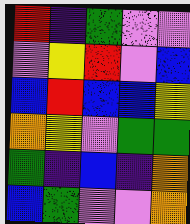[["red", "indigo", "green", "violet", "violet"], ["violet", "yellow", "red", "violet", "blue"], ["blue", "red", "blue", "blue", "yellow"], ["orange", "yellow", "violet", "green", "green"], ["green", "indigo", "blue", "indigo", "orange"], ["blue", "green", "violet", "violet", "orange"]]